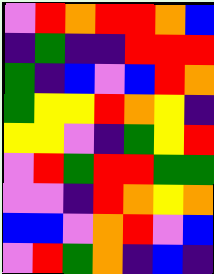[["violet", "red", "orange", "red", "red", "orange", "blue"], ["indigo", "green", "indigo", "indigo", "red", "red", "red"], ["green", "indigo", "blue", "violet", "blue", "red", "orange"], ["green", "yellow", "yellow", "red", "orange", "yellow", "indigo"], ["yellow", "yellow", "violet", "indigo", "green", "yellow", "red"], ["violet", "red", "green", "red", "red", "green", "green"], ["violet", "violet", "indigo", "red", "orange", "yellow", "orange"], ["blue", "blue", "violet", "orange", "red", "violet", "blue"], ["violet", "red", "green", "orange", "indigo", "blue", "indigo"]]